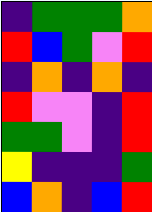[["indigo", "green", "green", "green", "orange"], ["red", "blue", "green", "violet", "red"], ["indigo", "orange", "indigo", "orange", "indigo"], ["red", "violet", "violet", "indigo", "red"], ["green", "green", "violet", "indigo", "red"], ["yellow", "indigo", "indigo", "indigo", "green"], ["blue", "orange", "indigo", "blue", "red"]]